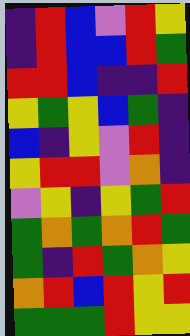[["indigo", "red", "blue", "violet", "red", "yellow"], ["indigo", "red", "blue", "blue", "red", "green"], ["red", "red", "blue", "indigo", "indigo", "red"], ["yellow", "green", "yellow", "blue", "green", "indigo"], ["blue", "indigo", "yellow", "violet", "red", "indigo"], ["yellow", "red", "red", "violet", "orange", "indigo"], ["violet", "yellow", "indigo", "yellow", "green", "red"], ["green", "orange", "green", "orange", "red", "green"], ["green", "indigo", "red", "green", "orange", "yellow"], ["orange", "red", "blue", "red", "yellow", "red"], ["green", "green", "green", "red", "yellow", "yellow"]]